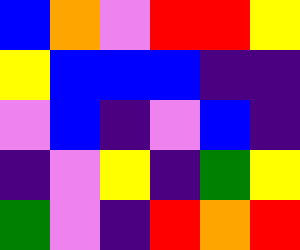[["blue", "orange", "violet", "red", "red", "yellow"], ["yellow", "blue", "blue", "blue", "indigo", "indigo"], ["violet", "blue", "indigo", "violet", "blue", "indigo"], ["indigo", "violet", "yellow", "indigo", "green", "yellow"], ["green", "violet", "indigo", "red", "orange", "red"]]